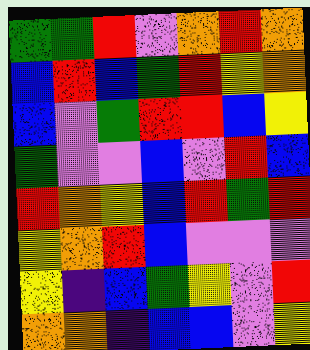[["green", "green", "red", "violet", "orange", "red", "orange"], ["blue", "red", "blue", "green", "red", "yellow", "orange"], ["blue", "violet", "green", "red", "red", "blue", "yellow"], ["green", "violet", "violet", "blue", "violet", "red", "blue"], ["red", "orange", "yellow", "blue", "red", "green", "red"], ["yellow", "orange", "red", "blue", "violet", "violet", "violet"], ["yellow", "indigo", "blue", "green", "yellow", "violet", "red"], ["orange", "orange", "indigo", "blue", "blue", "violet", "yellow"]]